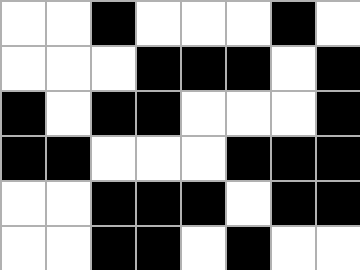[["white", "white", "black", "white", "white", "white", "black", "white"], ["white", "white", "white", "black", "black", "black", "white", "black"], ["black", "white", "black", "black", "white", "white", "white", "black"], ["black", "black", "white", "white", "white", "black", "black", "black"], ["white", "white", "black", "black", "black", "white", "black", "black"], ["white", "white", "black", "black", "white", "black", "white", "white"]]